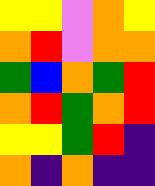[["yellow", "yellow", "violet", "orange", "yellow"], ["orange", "red", "violet", "orange", "orange"], ["green", "blue", "orange", "green", "red"], ["orange", "red", "green", "orange", "red"], ["yellow", "yellow", "green", "red", "indigo"], ["orange", "indigo", "orange", "indigo", "indigo"]]